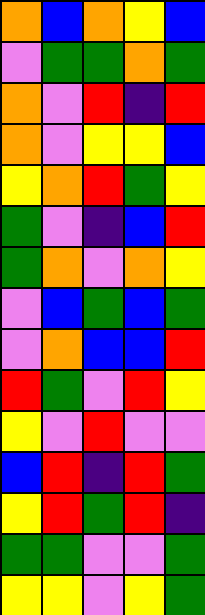[["orange", "blue", "orange", "yellow", "blue"], ["violet", "green", "green", "orange", "green"], ["orange", "violet", "red", "indigo", "red"], ["orange", "violet", "yellow", "yellow", "blue"], ["yellow", "orange", "red", "green", "yellow"], ["green", "violet", "indigo", "blue", "red"], ["green", "orange", "violet", "orange", "yellow"], ["violet", "blue", "green", "blue", "green"], ["violet", "orange", "blue", "blue", "red"], ["red", "green", "violet", "red", "yellow"], ["yellow", "violet", "red", "violet", "violet"], ["blue", "red", "indigo", "red", "green"], ["yellow", "red", "green", "red", "indigo"], ["green", "green", "violet", "violet", "green"], ["yellow", "yellow", "violet", "yellow", "green"]]